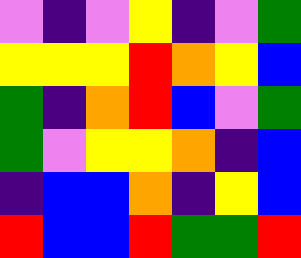[["violet", "indigo", "violet", "yellow", "indigo", "violet", "green"], ["yellow", "yellow", "yellow", "red", "orange", "yellow", "blue"], ["green", "indigo", "orange", "red", "blue", "violet", "green"], ["green", "violet", "yellow", "yellow", "orange", "indigo", "blue"], ["indigo", "blue", "blue", "orange", "indigo", "yellow", "blue"], ["red", "blue", "blue", "red", "green", "green", "red"]]